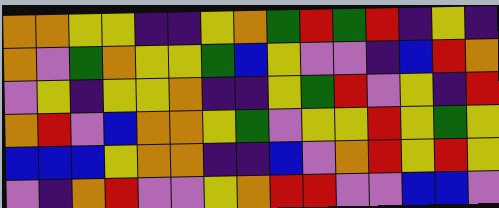[["orange", "orange", "yellow", "yellow", "indigo", "indigo", "yellow", "orange", "green", "red", "green", "red", "indigo", "yellow", "indigo"], ["orange", "violet", "green", "orange", "yellow", "yellow", "green", "blue", "yellow", "violet", "violet", "indigo", "blue", "red", "orange"], ["violet", "yellow", "indigo", "yellow", "yellow", "orange", "indigo", "indigo", "yellow", "green", "red", "violet", "yellow", "indigo", "red"], ["orange", "red", "violet", "blue", "orange", "orange", "yellow", "green", "violet", "yellow", "yellow", "red", "yellow", "green", "yellow"], ["blue", "blue", "blue", "yellow", "orange", "orange", "indigo", "indigo", "blue", "violet", "orange", "red", "yellow", "red", "yellow"], ["violet", "indigo", "orange", "red", "violet", "violet", "yellow", "orange", "red", "red", "violet", "violet", "blue", "blue", "violet"]]